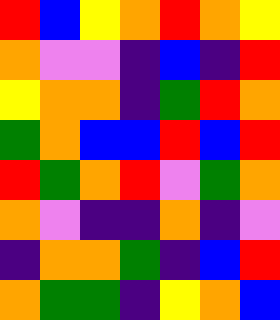[["red", "blue", "yellow", "orange", "red", "orange", "yellow"], ["orange", "violet", "violet", "indigo", "blue", "indigo", "red"], ["yellow", "orange", "orange", "indigo", "green", "red", "orange"], ["green", "orange", "blue", "blue", "red", "blue", "red"], ["red", "green", "orange", "red", "violet", "green", "orange"], ["orange", "violet", "indigo", "indigo", "orange", "indigo", "violet"], ["indigo", "orange", "orange", "green", "indigo", "blue", "red"], ["orange", "green", "green", "indigo", "yellow", "orange", "blue"]]